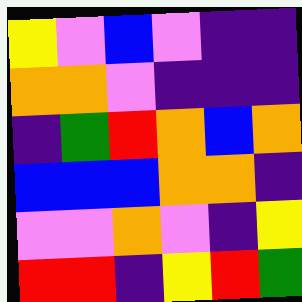[["yellow", "violet", "blue", "violet", "indigo", "indigo"], ["orange", "orange", "violet", "indigo", "indigo", "indigo"], ["indigo", "green", "red", "orange", "blue", "orange"], ["blue", "blue", "blue", "orange", "orange", "indigo"], ["violet", "violet", "orange", "violet", "indigo", "yellow"], ["red", "red", "indigo", "yellow", "red", "green"]]